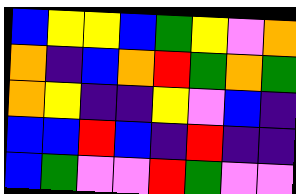[["blue", "yellow", "yellow", "blue", "green", "yellow", "violet", "orange"], ["orange", "indigo", "blue", "orange", "red", "green", "orange", "green"], ["orange", "yellow", "indigo", "indigo", "yellow", "violet", "blue", "indigo"], ["blue", "blue", "red", "blue", "indigo", "red", "indigo", "indigo"], ["blue", "green", "violet", "violet", "red", "green", "violet", "violet"]]